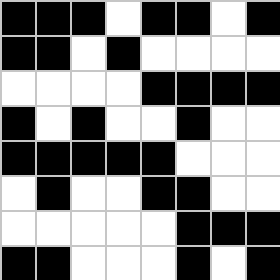[["black", "black", "black", "white", "black", "black", "white", "black"], ["black", "black", "white", "black", "white", "white", "white", "white"], ["white", "white", "white", "white", "black", "black", "black", "black"], ["black", "white", "black", "white", "white", "black", "white", "white"], ["black", "black", "black", "black", "black", "white", "white", "white"], ["white", "black", "white", "white", "black", "black", "white", "white"], ["white", "white", "white", "white", "white", "black", "black", "black"], ["black", "black", "white", "white", "white", "black", "white", "black"]]